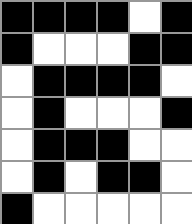[["black", "black", "black", "black", "white", "black"], ["black", "white", "white", "white", "black", "black"], ["white", "black", "black", "black", "black", "white"], ["white", "black", "white", "white", "white", "black"], ["white", "black", "black", "black", "white", "white"], ["white", "black", "white", "black", "black", "white"], ["black", "white", "white", "white", "white", "white"]]